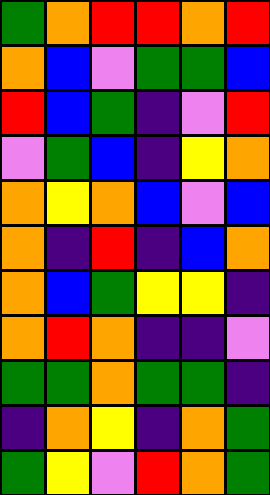[["green", "orange", "red", "red", "orange", "red"], ["orange", "blue", "violet", "green", "green", "blue"], ["red", "blue", "green", "indigo", "violet", "red"], ["violet", "green", "blue", "indigo", "yellow", "orange"], ["orange", "yellow", "orange", "blue", "violet", "blue"], ["orange", "indigo", "red", "indigo", "blue", "orange"], ["orange", "blue", "green", "yellow", "yellow", "indigo"], ["orange", "red", "orange", "indigo", "indigo", "violet"], ["green", "green", "orange", "green", "green", "indigo"], ["indigo", "orange", "yellow", "indigo", "orange", "green"], ["green", "yellow", "violet", "red", "orange", "green"]]